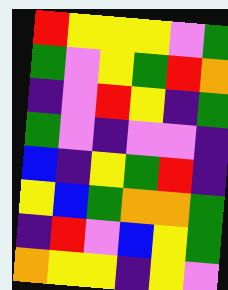[["red", "yellow", "yellow", "yellow", "violet", "green"], ["green", "violet", "yellow", "green", "red", "orange"], ["indigo", "violet", "red", "yellow", "indigo", "green"], ["green", "violet", "indigo", "violet", "violet", "indigo"], ["blue", "indigo", "yellow", "green", "red", "indigo"], ["yellow", "blue", "green", "orange", "orange", "green"], ["indigo", "red", "violet", "blue", "yellow", "green"], ["orange", "yellow", "yellow", "indigo", "yellow", "violet"]]